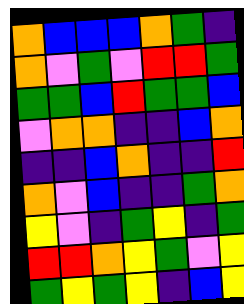[["orange", "blue", "blue", "blue", "orange", "green", "indigo"], ["orange", "violet", "green", "violet", "red", "red", "green"], ["green", "green", "blue", "red", "green", "green", "blue"], ["violet", "orange", "orange", "indigo", "indigo", "blue", "orange"], ["indigo", "indigo", "blue", "orange", "indigo", "indigo", "red"], ["orange", "violet", "blue", "indigo", "indigo", "green", "orange"], ["yellow", "violet", "indigo", "green", "yellow", "indigo", "green"], ["red", "red", "orange", "yellow", "green", "violet", "yellow"], ["green", "yellow", "green", "yellow", "indigo", "blue", "yellow"]]